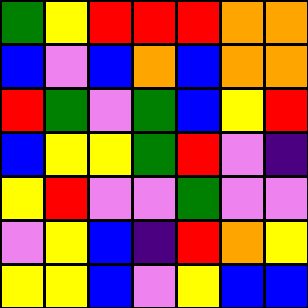[["green", "yellow", "red", "red", "red", "orange", "orange"], ["blue", "violet", "blue", "orange", "blue", "orange", "orange"], ["red", "green", "violet", "green", "blue", "yellow", "red"], ["blue", "yellow", "yellow", "green", "red", "violet", "indigo"], ["yellow", "red", "violet", "violet", "green", "violet", "violet"], ["violet", "yellow", "blue", "indigo", "red", "orange", "yellow"], ["yellow", "yellow", "blue", "violet", "yellow", "blue", "blue"]]